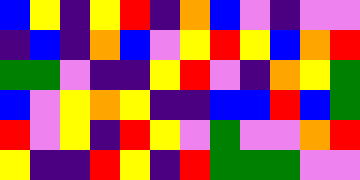[["blue", "yellow", "indigo", "yellow", "red", "indigo", "orange", "blue", "violet", "indigo", "violet", "violet"], ["indigo", "blue", "indigo", "orange", "blue", "violet", "yellow", "red", "yellow", "blue", "orange", "red"], ["green", "green", "violet", "indigo", "indigo", "yellow", "red", "violet", "indigo", "orange", "yellow", "green"], ["blue", "violet", "yellow", "orange", "yellow", "indigo", "indigo", "blue", "blue", "red", "blue", "green"], ["red", "violet", "yellow", "indigo", "red", "yellow", "violet", "green", "violet", "violet", "orange", "red"], ["yellow", "indigo", "indigo", "red", "yellow", "indigo", "red", "green", "green", "green", "violet", "violet"]]